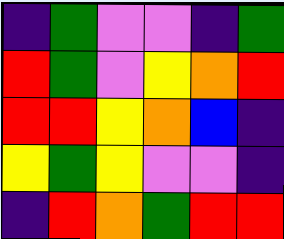[["indigo", "green", "violet", "violet", "indigo", "green"], ["red", "green", "violet", "yellow", "orange", "red"], ["red", "red", "yellow", "orange", "blue", "indigo"], ["yellow", "green", "yellow", "violet", "violet", "indigo"], ["indigo", "red", "orange", "green", "red", "red"]]